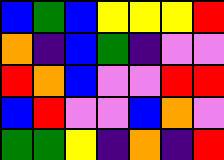[["blue", "green", "blue", "yellow", "yellow", "yellow", "red"], ["orange", "indigo", "blue", "green", "indigo", "violet", "violet"], ["red", "orange", "blue", "violet", "violet", "red", "red"], ["blue", "red", "violet", "violet", "blue", "orange", "violet"], ["green", "green", "yellow", "indigo", "orange", "indigo", "red"]]